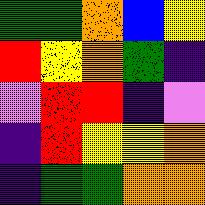[["green", "green", "orange", "blue", "yellow"], ["red", "yellow", "orange", "green", "indigo"], ["violet", "red", "red", "indigo", "violet"], ["indigo", "red", "yellow", "yellow", "orange"], ["indigo", "green", "green", "orange", "orange"]]